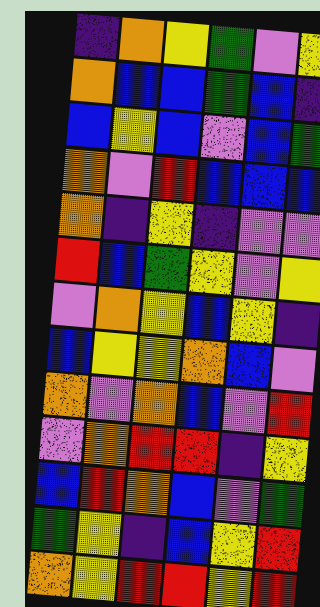[["indigo", "orange", "yellow", "green", "violet", "yellow"], ["orange", "blue", "blue", "green", "blue", "indigo"], ["blue", "yellow", "blue", "violet", "blue", "green"], ["orange", "violet", "red", "blue", "blue", "blue"], ["orange", "indigo", "yellow", "indigo", "violet", "violet"], ["red", "blue", "green", "yellow", "violet", "yellow"], ["violet", "orange", "yellow", "blue", "yellow", "indigo"], ["blue", "yellow", "yellow", "orange", "blue", "violet"], ["orange", "violet", "orange", "blue", "violet", "red"], ["violet", "orange", "red", "red", "indigo", "yellow"], ["blue", "red", "orange", "blue", "violet", "green"], ["green", "yellow", "indigo", "blue", "yellow", "red"], ["orange", "yellow", "red", "red", "yellow", "red"]]